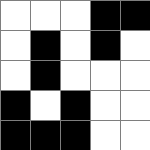[["white", "white", "white", "black", "black"], ["white", "black", "white", "black", "white"], ["white", "black", "white", "white", "white"], ["black", "white", "black", "white", "white"], ["black", "black", "black", "white", "white"]]